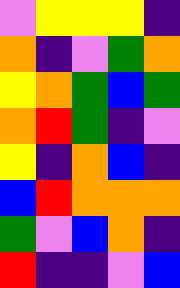[["violet", "yellow", "yellow", "yellow", "indigo"], ["orange", "indigo", "violet", "green", "orange"], ["yellow", "orange", "green", "blue", "green"], ["orange", "red", "green", "indigo", "violet"], ["yellow", "indigo", "orange", "blue", "indigo"], ["blue", "red", "orange", "orange", "orange"], ["green", "violet", "blue", "orange", "indigo"], ["red", "indigo", "indigo", "violet", "blue"]]